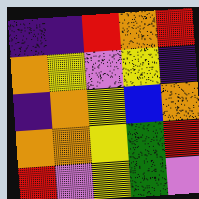[["indigo", "indigo", "red", "orange", "red"], ["orange", "yellow", "violet", "yellow", "indigo"], ["indigo", "orange", "yellow", "blue", "orange"], ["orange", "orange", "yellow", "green", "red"], ["red", "violet", "yellow", "green", "violet"]]